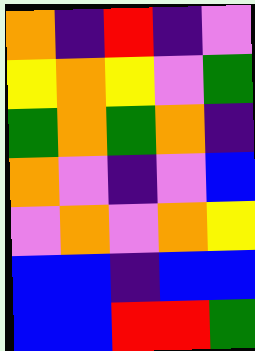[["orange", "indigo", "red", "indigo", "violet"], ["yellow", "orange", "yellow", "violet", "green"], ["green", "orange", "green", "orange", "indigo"], ["orange", "violet", "indigo", "violet", "blue"], ["violet", "orange", "violet", "orange", "yellow"], ["blue", "blue", "indigo", "blue", "blue"], ["blue", "blue", "red", "red", "green"]]